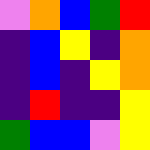[["violet", "orange", "blue", "green", "red"], ["indigo", "blue", "yellow", "indigo", "orange"], ["indigo", "blue", "indigo", "yellow", "orange"], ["indigo", "red", "indigo", "indigo", "yellow"], ["green", "blue", "blue", "violet", "yellow"]]